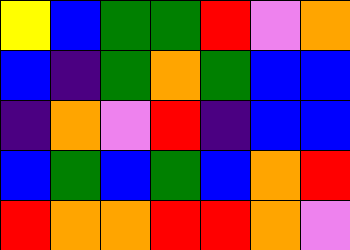[["yellow", "blue", "green", "green", "red", "violet", "orange"], ["blue", "indigo", "green", "orange", "green", "blue", "blue"], ["indigo", "orange", "violet", "red", "indigo", "blue", "blue"], ["blue", "green", "blue", "green", "blue", "orange", "red"], ["red", "orange", "orange", "red", "red", "orange", "violet"]]